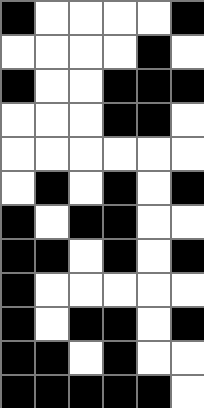[["black", "white", "white", "white", "white", "black"], ["white", "white", "white", "white", "black", "white"], ["black", "white", "white", "black", "black", "black"], ["white", "white", "white", "black", "black", "white"], ["white", "white", "white", "white", "white", "white"], ["white", "black", "white", "black", "white", "black"], ["black", "white", "black", "black", "white", "white"], ["black", "black", "white", "black", "white", "black"], ["black", "white", "white", "white", "white", "white"], ["black", "white", "black", "black", "white", "black"], ["black", "black", "white", "black", "white", "white"], ["black", "black", "black", "black", "black", "white"]]